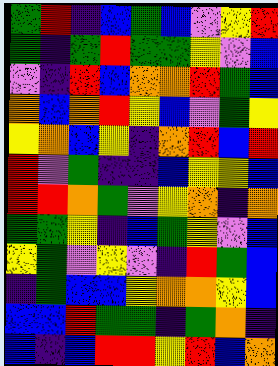[["green", "red", "indigo", "blue", "green", "blue", "violet", "yellow", "red"], ["green", "indigo", "green", "red", "green", "green", "yellow", "violet", "blue"], ["violet", "indigo", "red", "blue", "orange", "orange", "red", "green", "blue"], ["orange", "blue", "orange", "red", "yellow", "blue", "violet", "green", "yellow"], ["yellow", "orange", "blue", "yellow", "indigo", "orange", "red", "blue", "red"], ["red", "violet", "green", "indigo", "indigo", "blue", "yellow", "yellow", "blue"], ["red", "red", "orange", "green", "violet", "yellow", "orange", "indigo", "orange"], ["green", "green", "yellow", "indigo", "blue", "green", "yellow", "violet", "blue"], ["yellow", "green", "violet", "yellow", "violet", "indigo", "red", "green", "blue"], ["indigo", "green", "blue", "blue", "yellow", "orange", "orange", "yellow", "blue"], ["blue", "blue", "red", "green", "green", "indigo", "green", "orange", "indigo"], ["blue", "indigo", "blue", "red", "red", "yellow", "red", "blue", "orange"]]